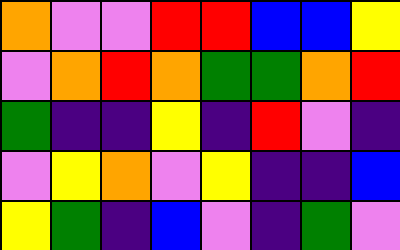[["orange", "violet", "violet", "red", "red", "blue", "blue", "yellow"], ["violet", "orange", "red", "orange", "green", "green", "orange", "red"], ["green", "indigo", "indigo", "yellow", "indigo", "red", "violet", "indigo"], ["violet", "yellow", "orange", "violet", "yellow", "indigo", "indigo", "blue"], ["yellow", "green", "indigo", "blue", "violet", "indigo", "green", "violet"]]